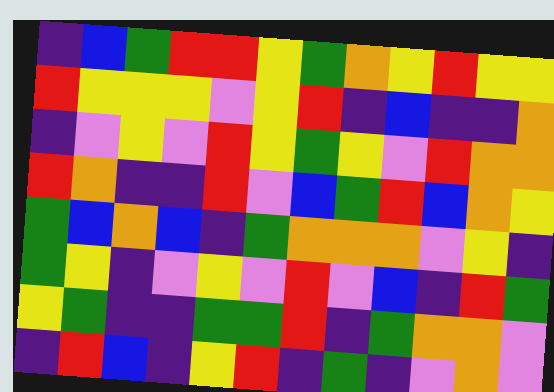[["indigo", "blue", "green", "red", "red", "yellow", "green", "orange", "yellow", "red", "yellow", "yellow"], ["red", "yellow", "yellow", "yellow", "violet", "yellow", "red", "indigo", "blue", "indigo", "indigo", "orange"], ["indigo", "violet", "yellow", "violet", "red", "yellow", "green", "yellow", "violet", "red", "orange", "orange"], ["red", "orange", "indigo", "indigo", "red", "violet", "blue", "green", "red", "blue", "orange", "yellow"], ["green", "blue", "orange", "blue", "indigo", "green", "orange", "orange", "orange", "violet", "yellow", "indigo"], ["green", "yellow", "indigo", "violet", "yellow", "violet", "red", "violet", "blue", "indigo", "red", "green"], ["yellow", "green", "indigo", "indigo", "green", "green", "red", "indigo", "green", "orange", "orange", "violet"], ["indigo", "red", "blue", "indigo", "yellow", "red", "indigo", "green", "indigo", "violet", "orange", "violet"]]